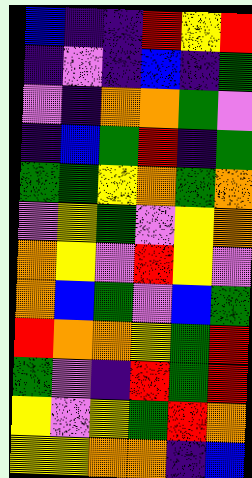[["blue", "indigo", "indigo", "red", "yellow", "red"], ["indigo", "violet", "indigo", "blue", "indigo", "green"], ["violet", "indigo", "orange", "orange", "green", "violet"], ["indigo", "blue", "green", "red", "indigo", "green"], ["green", "green", "yellow", "orange", "green", "orange"], ["violet", "yellow", "green", "violet", "yellow", "orange"], ["orange", "yellow", "violet", "red", "yellow", "violet"], ["orange", "blue", "green", "violet", "blue", "green"], ["red", "orange", "orange", "yellow", "green", "red"], ["green", "violet", "indigo", "red", "green", "red"], ["yellow", "violet", "yellow", "green", "red", "orange"], ["yellow", "yellow", "orange", "orange", "indigo", "blue"]]